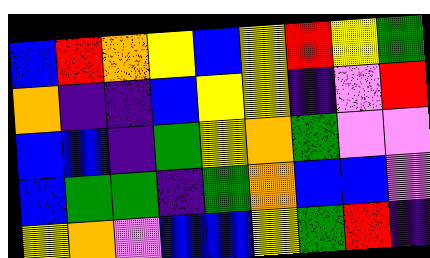[["blue", "red", "orange", "yellow", "blue", "yellow", "red", "yellow", "green"], ["orange", "indigo", "indigo", "blue", "yellow", "yellow", "indigo", "violet", "red"], ["blue", "blue", "indigo", "green", "yellow", "orange", "green", "violet", "violet"], ["blue", "green", "green", "indigo", "green", "orange", "blue", "blue", "violet"], ["yellow", "orange", "violet", "blue", "blue", "yellow", "green", "red", "indigo"]]